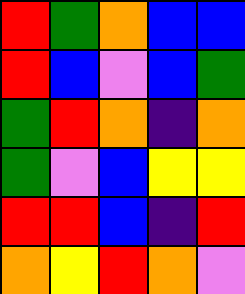[["red", "green", "orange", "blue", "blue"], ["red", "blue", "violet", "blue", "green"], ["green", "red", "orange", "indigo", "orange"], ["green", "violet", "blue", "yellow", "yellow"], ["red", "red", "blue", "indigo", "red"], ["orange", "yellow", "red", "orange", "violet"]]